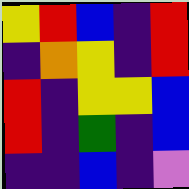[["yellow", "red", "blue", "indigo", "red"], ["indigo", "orange", "yellow", "indigo", "red"], ["red", "indigo", "yellow", "yellow", "blue"], ["red", "indigo", "green", "indigo", "blue"], ["indigo", "indigo", "blue", "indigo", "violet"]]